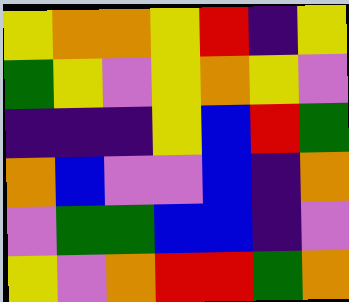[["yellow", "orange", "orange", "yellow", "red", "indigo", "yellow"], ["green", "yellow", "violet", "yellow", "orange", "yellow", "violet"], ["indigo", "indigo", "indigo", "yellow", "blue", "red", "green"], ["orange", "blue", "violet", "violet", "blue", "indigo", "orange"], ["violet", "green", "green", "blue", "blue", "indigo", "violet"], ["yellow", "violet", "orange", "red", "red", "green", "orange"]]